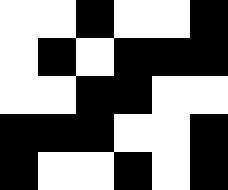[["white", "white", "black", "white", "white", "black"], ["white", "black", "white", "black", "black", "black"], ["white", "white", "black", "black", "white", "white"], ["black", "black", "black", "white", "white", "black"], ["black", "white", "white", "black", "white", "black"]]